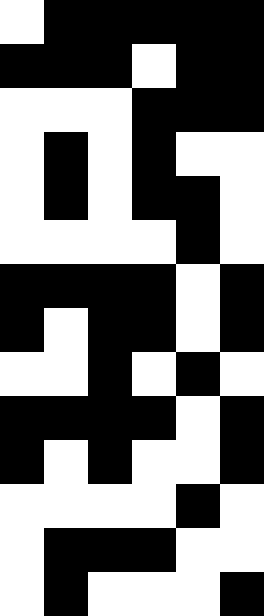[["white", "black", "black", "black", "black", "black"], ["black", "black", "black", "white", "black", "black"], ["white", "white", "white", "black", "black", "black"], ["white", "black", "white", "black", "white", "white"], ["white", "black", "white", "black", "black", "white"], ["white", "white", "white", "white", "black", "white"], ["black", "black", "black", "black", "white", "black"], ["black", "white", "black", "black", "white", "black"], ["white", "white", "black", "white", "black", "white"], ["black", "black", "black", "black", "white", "black"], ["black", "white", "black", "white", "white", "black"], ["white", "white", "white", "white", "black", "white"], ["white", "black", "black", "black", "white", "white"], ["white", "black", "white", "white", "white", "black"]]